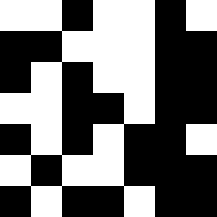[["white", "white", "black", "white", "white", "black", "white"], ["black", "black", "white", "white", "white", "black", "black"], ["black", "white", "black", "white", "white", "black", "black"], ["white", "white", "black", "black", "white", "black", "black"], ["black", "white", "black", "white", "black", "black", "white"], ["white", "black", "white", "white", "black", "black", "black"], ["black", "white", "black", "black", "white", "black", "black"]]